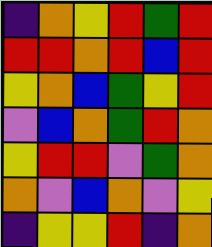[["indigo", "orange", "yellow", "red", "green", "red"], ["red", "red", "orange", "red", "blue", "red"], ["yellow", "orange", "blue", "green", "yellow", "red"], ["violet", "blue", "orange", "green", "red", "orange"], ["yellow", "red", "red", "violet", "green", "orange"], ["orange", "violet", "blue", "orange", "violet", "yellow"], ["indigo", "yellow", "yellow", "red", "indigo", "orange"]]